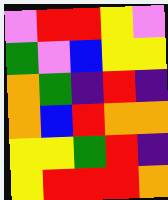[["violet", "red", "red", "yellow", "violet"], ["green", "violet", "blue", "yellow", "yellow"], ["orange", "green", "indigo", "red", "indigo"], ["orange", "blue", "red", "orange", "orange"], ["yellow", "yellow", "green", "red", "indigo"], ["yellow", "red", "red", "red", "orange"]]